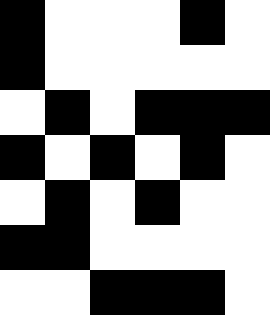[["black", "white", "white", "white", "black", "white"], ["black", "white", "white", "white", "white", "white"], ["white", "black", "white", "black", "black", "black"], ["black", "white", "black", "white", "black", "white"], ["white", "black", "white", "black", "white", "white"], ["black", "black", "white", "white", "white", "white"], ["white", "white", "black", "black", "black", "white"]]